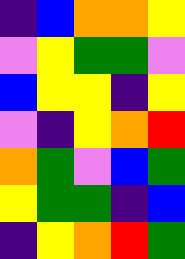[["indigo", "blue", "orange", "orange", "yellow"], ["violet", "yellow", "green", "green", "violet"], ["blue", "yellow", "yellow", "indigo", "yellow"], ["violet", "indigo", "yellow", "orange", "red"], ["orange", "green", "violet", "blue", "green"], ["yellow", "green", "green", "indigo", "blue"], ["indigo", "yellow", "orange", "red", "green"]]